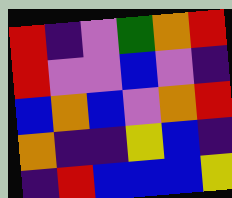[["red", "indigo", "violet", "green", "orange", "red"], ["red", "violet", "violet", "blue", "violet", "indigo"], ["blue", "orange", "blue", "violet", "orange", "red"], ["orange", "indigo", "indigo", "yellow", "blue", "indigo"], ["indigo", "red", "blue", "blue", "blue", "yellow"]]